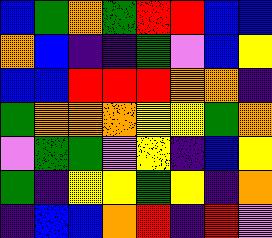[["blue", "green", "orange", "green", "red", "red", "blue", "blue"], ["orange", "blue", "indigo", "indigo", "green", "violet", "blue", "yellow"], ["blue", "blue", "red", "red", "red", "orange", "orange", "indigo"], ["green", "orange", "orange", "orange", "yellow", "yellow", "green", "orange"], ["violet", "green", "green", "violet", "yellow", "indigo", "blue", "yellow"], ["green", "indigo", "yellow", "yellow", "green", "yellow", "indigo", "orange"], ["indigo", "blue", "blue", "orange", "red", "indigo", "red", "violet"]]